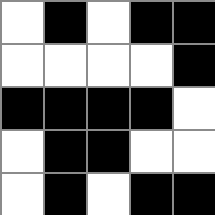[["white", "black", "white", "black", "black"], ["white", "white", "white", "white", "black"], ["black", "black", "black", "black", "white"], ["white", "black", "black", "white", "white"], ["white", "black", "white", "black", "black"]]